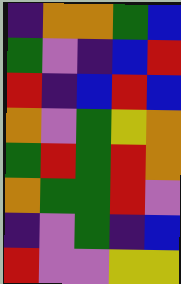[["indigo", "orange", "orange", "green", "blue"], ["green", "violet", "indigo", "blue", "red"], ["red", "indigo", "blue", "red", "blue"], ["orange", "violet", "green", "yellow", "orange"], ["green", "red", "green", "red", "orange"], ["orange", "green", "green", "red", "violet"], ["indigo", "violet", "green", "indigo", "blue"], ["red", "violet", "violet", "yellow", "yellow"]]